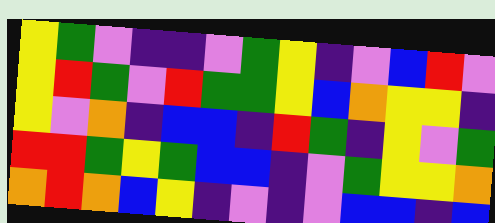[["yellow", "green", "violet", "indigo", "indigo", "violet", "green", "yellow", "indigo", "violet", "blue", "red", "violet"], ["yellow", "red", "green", "violet", "red", "green", "green", "yellow", "blue", "orange", "yellow", "yellow", "indigo"], ["yellow", "violet", "orange", "indigo", "blue", "blue", "indigo", "red", "green", "indigo", "yellow", "violet", "green"], ["red", "red", "green", "yellow", "green", "blue", "blue", "indigo", "violet", "green", "yellow", "yellow", "orange"], ["orange", "red", "orange", "blue", "yellow", "indigo", "violet", "indigo", "violet", "blue", "blue", "indigo", "blue"]]